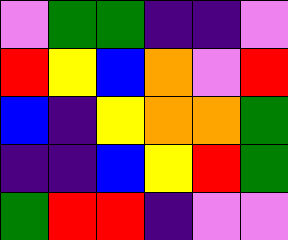[["violet", "green", "green", "indigo", "indigo", "violet"], ["red", "yellow", "blue", "orange", "violet", "red"], ["blue", "indigo", "yellow", "orange", "orange", "green"], ["indigo", "indigo", "blue", "yellow", "red", "green"], ["green", "red", "red", "indigo", "violet", "violet"]]